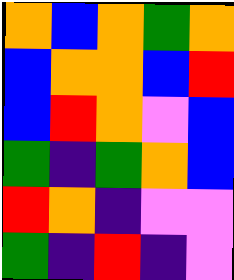[["orange", "blue", "orange", "green", "orange"], ["blue", "orange", "orange", "blue", "red"], ["blue", "red", "orange", "violet", "blue"], ["green", "indigo", "green", "orange", "blue"], ["red", "orange", "indigo", "violet", "violet"], ["green", "indigo", "red", "indigo", "violet"]]